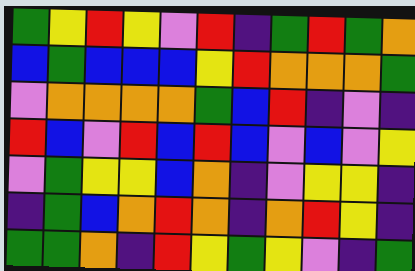[["green", "yellow", "red", "yellow", "violet", "red", "indigo", "green", "red", "green", "orange"], ["blue", "green", "blue", "blue", "blue", "yellow", "red", "orange", "orange", "orange", "green"], ["violet", "orange", "orange", "orange", "orange", "green", "blue", "red", "indigo", "violet", "indigo"], ["red", "blue", "violet", "red", "blue", "red", "blue", "violet", "blue", "violet", "yellow"], ["violet", "green", "yellow", "yellow", "blue", "orange", "indigo", "violet", "yellow", "yellow", "indigo"], ["indigo", "green", "blue", "orange", "red", "orange", "indigo", "orange", "red", "yellow", "indigo"], ["green", "green", "orange", "indigo", "red", "yellow", "green", "yellow", "violet", "indigo", "green"]]